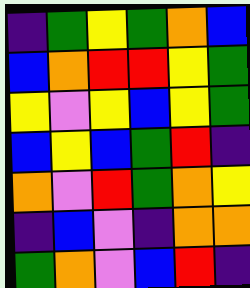[["indigo", "green", "yellow", "green", "orange", "blue"], ["blue", "orange", "red", "red", "yellow", "green"], ["yellow", "violet", "yellow", "blue", "yellow", "green"], ["blue", "yellow", "blue", "green", "red", "indigo"], ["orange", "violet", "red", "green", "orange", "yellow"], ["indigo", "blue", "violet", "indigo", "orange", "orange"], ["green", "orange", "violet", "blue", "red", "indigo"]]